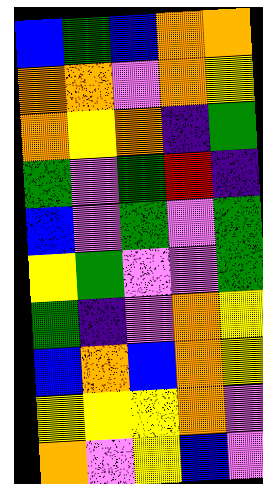[["blue", "green", "blue", "orange", "orange"], ["orange", "orange", "violet", "orange", "yellow"], ["orange", "yellow", "orange", "indigo", "green"], ["green", "violet", "green", "red", "indigo"], ["blue", "violet", "green", "violet", "green"], ["yellow", "green", "violet", "violet", "green"], ["green", "indigo", "violet", "orange", "yellow"], ["blue", "orange", "blue", "orange", "yellow"], ["yellow", "yellow", "yellow", "orange", "violet"], ["orange", "violet", "yellow", "blue", "violet"]]